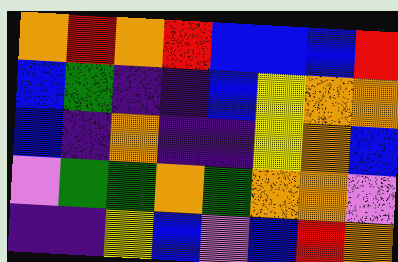[["orange", "red", "orange", "red", "blue", "blue", "blue", "red"], ["blue", "green", "indigo", "indigo", "blue", "yellow", "orange", "orange"], ["blue", "indigo", "orange", "indigo", "indigo", "yellow", "orange", "blue"], ["violet", "green", "green", "orange", "green", "orange", "orange", "violet"], ["indigo", "indigo", "yellow", "blue", "violet", "blue", "red", "orange"]]